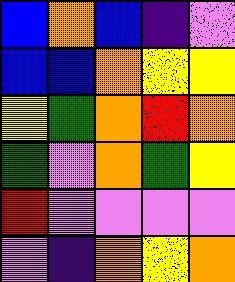[["blue", "orange", "blue", "indigo", "violet"], ["blue", "blue", "orange", "yellow", "yellow"], ["yellow", "green", "orange", "red", "orange"], ["green", "violet", "orange", "green", "yellow"], ["red", "violet", "violet", "violet", "violet"], ["violet", "indigo", "orange", "yellow", "orange"]]